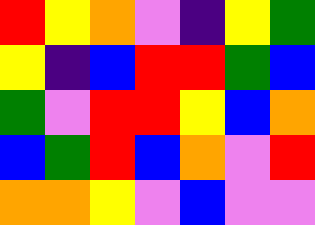[["red", "yellow", "orange", "violet", "indigo", "yellow", "green"], ["yellow", "indigo", "blue", "red", "red", "green", "blue"], ["green", "violet", "red", "red", "yellow", "blue", "orange"], ["blue", "green", "red", "blue", "orange", "violet", "red"], ["orange", "orange", "yellow", "violet", "blue", "violet", "violet"]]